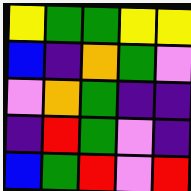[["yellow", "green", "green", "yellow", "yellow"], ["blue", "indigo", "orange", "green", "violet"], ["violet", "orange", "green", "indigo", "indigo"], ["indigo", "red", "green", "violet", "indigo"], ["blue", "green", "red", "violet", "red"]]